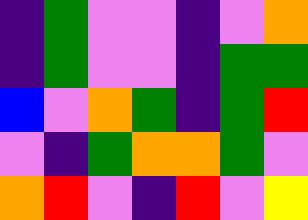[["indigo", "green", "violet", "violet", "indigo", "violet", "orange"], ["indigo", "green", "violet", "violet", "indigo", "green", "green"], ["blue", "violet", "orange", "green", "indigo", "green", "red"], ["violet", "indigo", "green", "orange", "orange", "green", "violet"], ["orange", "red", "violet", "indigo", "red", "violet", "yellow"]]